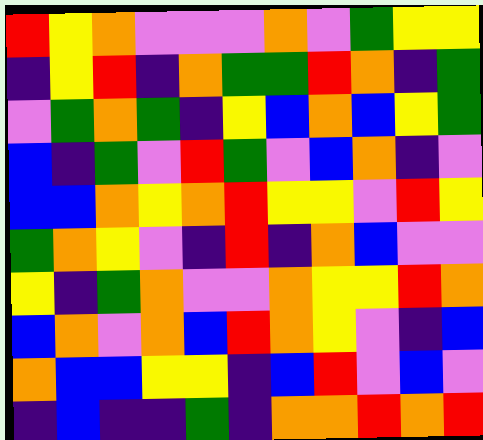[["red", "yellow", "orange", "violet", "violet", "violet", "orange", "violet", "green", "yellow", "yellow"], ["indigo", "yellow", "red", "indigo", "orange", "green", "green", "red", "orange", "indigo", "green"], ["violet", "green", "orange", "green", "indigo", "yellow", "blue", "orange", "blue", "yellow", "green"], ["blue", "indigo", "green", "violet", "red", "green", "violet", "blue", "orange", "indigo", "violet"], ["blue", "blue", "orange", "yellow", "orange", "red", "yellow", "yellow", "violet", "red", "yellow"], ["green", "orange", "yellow", "violet", "indigo", "red", "indigo", "orange", "blue", "violet", "violet"], ["yellow", "indigo", "green", "orange", "violet", "violet", "orange", "yellow", "yellow", "red", "orange"], ["blue", "orange", "violet", "orange", "blue", "red", "orange", "yellow", "violet", "indigo", "blue"], ["orange", "blue", "blue", "yellow", "yellow", "indigo", "blue", "red", "violet", "blue", "violet"], ["indigo", "blue", "indigo", "indigo", "green", "indigo", "orange", "orange", "red", "orange", "red"]]